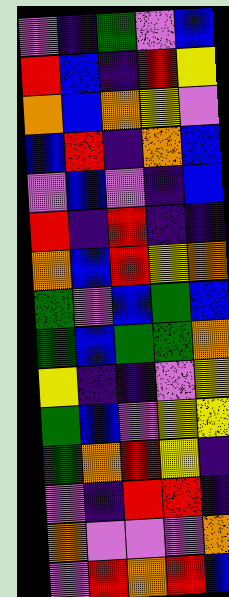[["violet", "indigo", "green", "violet", "blue"], ["red", "blue", "indigo", "red", "yellow"], ["orange", "blue", "orange", "yellow", "violet"], ["blue", "red", "indigo", "orange", "blue"], ["violet", "blue", "violet", "indigo", "blue"], ["red", "indigo", "red", "indigo", "indigo"], ["orange", "blue", "red", "yellow", "orange"], ["green", "violet", "blue", "green", "blue"], ["green", "blue", "green", "green", "orange"], ["yellow", "indigo", "indigo", "violet", "yellow"], ["green", "blue", "violet", "yellow", "yellow"], ["green", "orange", "red", "yellow", "indigo"], ["violet", "indigo", "red", "red", "indigo"], ["orange", "violet", "violet", "violet", "orange"], ["violet", "red", "orange", "red", "blue"]]